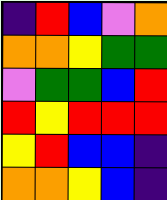[["indigo", "red", "blue", "violet", "orange"], ["orange", "orange", "yellow", "green", "green"], ["violet", "green", "green", "blue", "red"], ["red", "yellow", "red", "red", "red"], ["yellow", "red", "blue", "blue", "indigo"], ["orange", "orange", "yellow", "blue", "indigo"]]